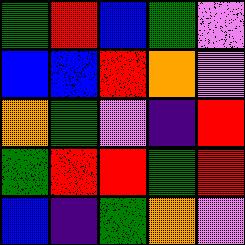[["green", "red", "blue", "green", "violet"], ["blue", "blue", "red", "orange", "violet"], ["orange", "green", "violet", "indigo", "red"], ["green", "red", "red", "green", "red"], ["blue", "indigo", "green", "orange", "violet"]]